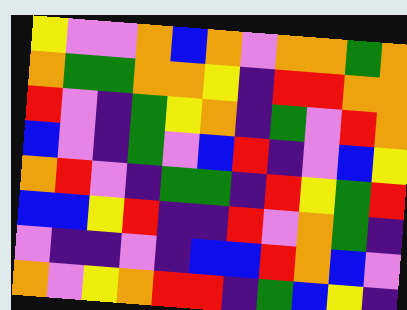[["yellow", "violet", "violet", "orange", "blue", "orange", "violet", "orange", "orange", "green", "orange"], ["orange", "green", "green", "orange", "orange", "yellow", "indigo", "red", "red", "orange", "orange"], ["red", "violet", "indigo", "green", "yellow", "orange", "indigo", "green", "violet", "red", "orange"], ["blue", "violet", "indigo", "green", "violet", "blue", "red", "indigo", "violet", "blue", "yellow"], ["orange", "red", "violet", "indigo", "green", "green", "indigo", "red", "yellow", "green", "red"], ["blue", "blue", "yellow", "red", "indigo", "indigo", "red", "violet", "orange", "green", "indigo"], ["violet", "indigo", "indigo", "violet", "indigo", "blue", "blue", "red", "orange", "blue", "violet"], ["orange", "violet", "yellow", "orange", "red", "red", "indigo", "green", "blue", "yellow", "indigo"]]